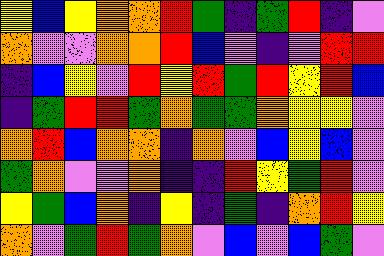[["yellow", "blue", "yellow", "orange", "orange", "red", "green", "indigo", "green", "red", "indigo", "violet"], ["orange", "violet", "violet", "orange", "orange", "red", "blue", "violet", "indigo", "violet", "red", "red"], ["indigo", "blue", "yellow", "violet", "red", "yellow", "red", "green", "red", "yellow", "red", "blue"], ["indigo", "green", "red", "red", "green", "orange", "green", "green", "orange", "yellow", "yellow", "violet"], ["orange", "red", "blue", "orange", "orange", "indigo", "orange", "violet", "blue", "yellow", "blue", "violet"], ["green", "orange", "violet", "violet", "orange", "indigo", "indigo", "red", "yellow", "green", "red", "violet"], ["yellow", "green", "blue", "orange", "indigo", "yellow", "indigo", "green", "indigo", "orange", "red", "yellow"], ["orange", "violet", "green", "red", "green", "orange", "violet", "blue", "violet", "blue", "green", "violet"]]